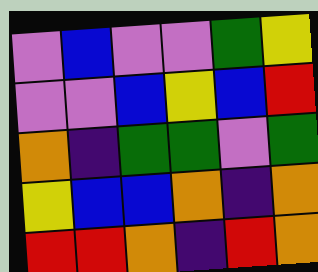[["violet", "blue", "violet", "violet", "green", "yellow"], ["violet", "violet", "blue", "yellow", "blue", "red"], ["orange", "indigo", "green", "green", "violet", "green"], ["yellow", "blue", "blue", "orange", "indigo", "orange"], ["red", "red", "orange", "indigo", "red", "orange"]]